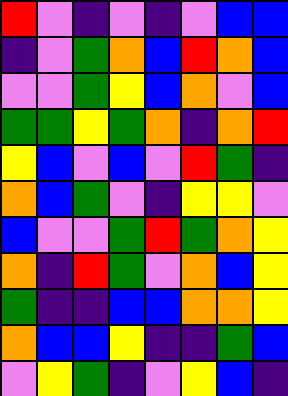[["red", "violet", "indigo", "violet", "indigo", "violet", "blue", "blue"], ["indigo", "violet", "green", "orange", "blue", "red", "orange", "blue"], ["violet", "violet", "green", "yellow", "blue", "orange", "violet", "blue"], ["green", "green", "yellow", "green", "orange", "indigo", "orange", "red"], ["yellow", "blue", "violet", "blue", "violet", "red", "green", "indigo"], ["orange", "blue", "green", "violet", "indigo", "yellow", "yellow", "violet"], ["blue", "violet", "violet", "green", "red", "green", "orange", "yellow"], ["orange", "indigo", "red", "green", "violet", "orange", "blue", "yellow"], ["green", "indigo", "indigo", "blue", "blue", "orange", "orange", "yellow"], ["orange", "blue", "blue", "yellow", "indigo", "indigo", "green", "blue"], ["violet", "yellow", "green", "indigo", "violet", "yellow", "blue", "indigo"]]